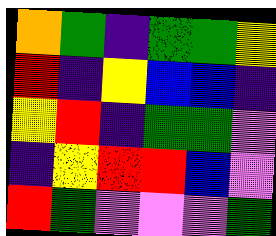[["orange", "green", "indigo", "green", "green", "yellow"], ["red", "indigo", "yellow", "blue", "blue", "indigo"], ["yellow", "red", "indigo", "green", "green", "violet"], ["indigo", "yellow", "red", "red", "blue", "violet"], ["red", "green", "violet", "violet", "violet", "green"]]